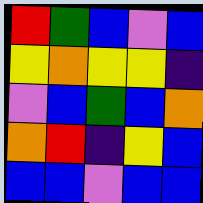[["red", "green", "blue", "violet", "blue"], ["yellow", "orange", "yellow", "yellow", "indigo"], ["violet", "blue", "green", "blue", "orange"], ["orange", "red", "indigo", "yellow", "blue"], ["blue", "blue", "violet", "blue", "blue"]]